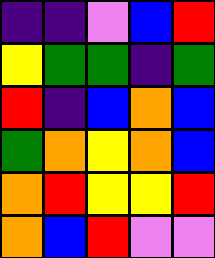[["indigo", "indigo", "violet", "blue", "red"], ["yellow", "green", "green", "indigo", "green"], ["red", "indigo", "blue", "orange", "blue"], ["green", "orange", "yellow", "orange", "blue"], ["orange", "red", "yellow", "yellow", "red"], ["orange", "blue", "red", "violet", "violet"]]